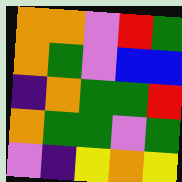[["orange", "orange", "violet", "red", "green"], ["orange", "green", "violet", "blue", "blue"], ["indigo", "orange", "green", "green", "red"], ["orange", "green", "green", "violet", "green"], ["violet", "indigo", "yellow", "orange", "yellow"]]